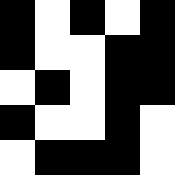[["black", "white", "black", "white", "black"], ["black", "white", "white", "black", "black"], ["white", "black", "white", "black", "black"], ["black", "white", "white", "black", "white"], ["white", "black", "black", "black", "white"]]